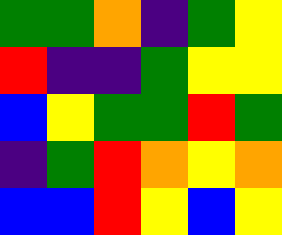[["green", "green", "orange", "indigo", "green", "yellow"], ["red", "indigo", "indigo", "green", "yellow", "yellow"], ["blue", "yellow", "green", "green", "red", "green"], ["indigo", "green", "red", "orange", "yellow", "orange"], ["blue", "blue", "red", "yellow", "blue", "yellow"]]